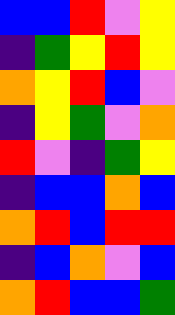[["blue", "blue", "red", "violet", "yellow"], ["indigo", "green", "yellow", "red", "yellow"], ["orange", "yellow", "red", "blue", "violet"], ["indigo", "yellow", "green", "violet", "orange"], ["red", "violet", "indigo", "green", "yellow"], ["indigo", "blue", "blue", "orange", "blue"], ["orange", "red", "blue", "red", "red"], ["indigo", "blue", "orange", "violet", "blue"], ["orange", "red", "blue", "blue", "green"]]